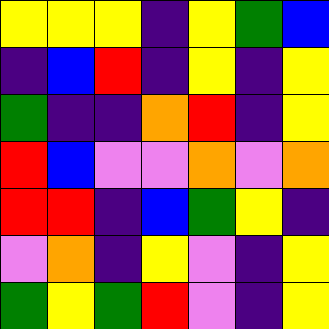[["yellow", "yellow", "yellow", "indigo", "yellow", "green", "blue"], ["indigo", "blue", "red", "indigo", "yellow", "indigo", "yellow"], ["green", "indigo", "indigo", "orange", "red", "indigo", "yellow"], ["red", "blue", "violet", "violet", "orange", "violet", "orange"], ["red", "red", "indigo", "blue", "green", "yellow", "indigo"], ["violet", "orange", "indigo", "yellow", "violet", "indigo", "yellow"], ["green", "yellow", "green", "red", "violet", "indigo", "yellow"]]